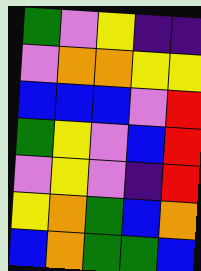[["green", "violet", "yellow", "indigo", "indigo"], ["violet", "orange", "orange", "yellow", "yellow"], ["blue", "blue", "blue", "violet", "red"], ["green", "yellow", "violet", "blue", "red"], ["violet", "yellow", "violet", "indigo", "red"], ["yellow", "orange", "green", "blue", "orange"], ["blue", "orange", "green", "green", "blue"]]